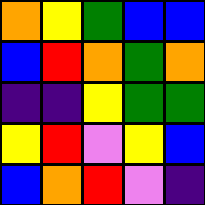[["orange", "yellow", "green", "blue", "blue"], ["blue", "red", "orange", "green", "orange"], ["indigo", "indigo", "yellow", "green", "green"], ["yellow", "red", "violet", "yellow", "blue"], ["blue", "orange", "red", "violet", "indigo"]]